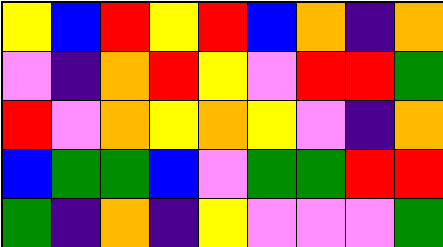[["yellow", "blue", "red", "yellow", "red", "blue", "orange", "indigo", "orange"], ["violet", "indigo", "orange", "red", "yellow", "violet", "red", "red", "green"], ["red", "violet", "orange", "yellow", "orange", "yellow", "violet", "indigo", "orange"], ["blue", "green", "green", "blue", "violet", "green", "green", "red", "red"], ["green", "indigo", "orange", "indigo", "yellow", "violet", "violet", "violet", "green"]]